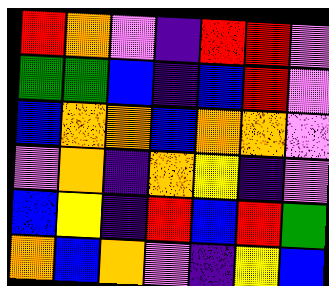[["red", "orange", "violet", "indigo", "red", "red", "violet"], ["green", "green", "blue", "indigo", "blue", "red", "violet"], ["blue", "orange", "orange", "blue", "orange", "orange", "violet"], ["violet", "orange", "indigo", "orange", "yellow", "indigo", "violet"], ["blue", "yellow", "indigo", "red", "blue", "red", "green"], ["orange", "blue", "orange", "violet", "indigo", "yellow", "blue"]]